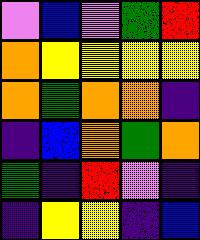[["violet", "blue", "violet", "green", "red"], ["orange", "yellow", "yellow", "yellow", "yellow"], ["orange", "green", "orange", "orange", "indigo"], ["indigo", "blue", "orange", "green", "orange"], ["green", "indigo", "red", "violet", "indigo"], ["indigo", "yellow", "yellow", "indigo", "blue"]]